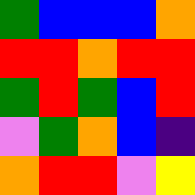[["green", "blue", "blue", "blue", "orange"], ["red", "red", "orange", "red", "red"], ["green", "red", "green", "blue", "red"], ["violet", "green", "orange", "blue", "indigo"], ["orange", "red", "red", "violet", "yellow"]]